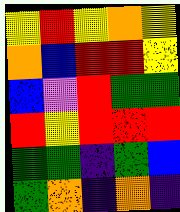[["yellow", "red", "yellow", "orange", "yellow"], ["orange", "blue", "red", "red", "yellow"], ["blue", "violet", "red", "green", "green"], ["red", "yellow", "red", "red", "red"], ["green", "green", "indigo", "green", "blue"], ["green", "orange", "indigo", "orange", "indigo"]]